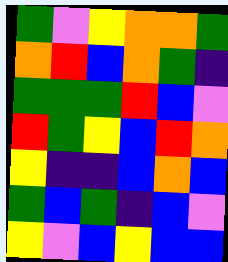[["green", "violet", "yellow", "orange", "orange", "green"], ["orange", "red", "blue", "orange", "green", "indigo"], ["green", "green", "green", "red", "blue", "violet"], ["red", "green", "yellow", "blue", "red", "orange"], ["yellow", "indigo", "indigo", "blue", "orange", "blue"], ["green", "blue", "green", "indigo", "blue", "violet"], ["yellow", "violet", "blue", "yellow", "blue", "blue"]]